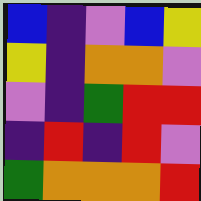[["blue", "indigo", "violet", "blue", "yellow"], ["yellow", "indigo", "orange", "orange", "violet"], ["violet", "indigo", "green", "red", "red"], ["indigo", "red", "indigo", "red", "violet"], ["green", "orange", "orange", "orange", "red"]]